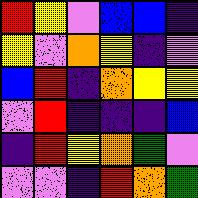[["red", "yellow", "violet", "blue", "blue", "indigo"], ["yellow", "violet", "orange", "yellow", "indigo", "violet"], ["blue", "red", "indigo", "orange", "yellow", "yellow"], ["violet", "red", "indigo", "indigo", "indigo", "blue"], ["indigo", "red", "yellow", "orange", "green", "violet"], ["violet", "violet", "indigo", "red", "orange", "green"]]